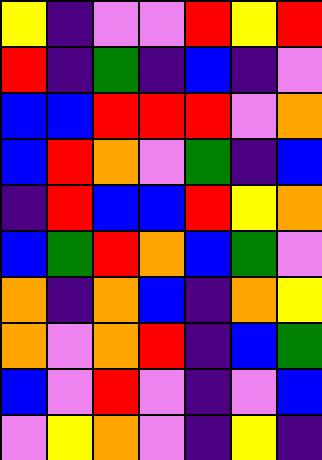[["yellow", "indigo", "violet", "violet", "red", "yellow", "red"], ["red", "indigo", "green", "indigo", "blue", "indigo", "violet"], ["blue", "blue", "red", "red", "red", "violet", "orange"], ["blue", "red", "orange", "violet", "green", "indigo", "blue"], ["indigo", "red", "blue", "blue", "red", "yellow", "orange"], ["blue", "green", "red", "orange", "blue", "green", "violet"], ["orange", "indigo", "orange", "blue", "indigo", "orange", "yellow"], ["orange", "violet", "orange", "red", "indigo", "blue", "green"], ["blue", "violet", "red", "violet", "indigo", "violet", "blue"], ["violet", "yellow", "orange", "violet", "indigo", "yellow", "indigo"]]